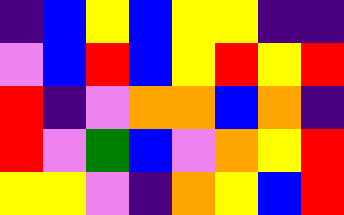[["indigo", "blue", "yellow", "blue", "yellow", "yellow", "indigo", "indigo"], ["violet", "blue", "red", "blue", "yellow", "red", "yellow", "red"], ["red", "indigo", "violet", "orange", "orange", "blue", "orange", "indigo"], ["red", "violet", "green", "blue", "violet", "orange", "yellow", "red"], ["yellow", "yellow", "violet", "indigo", "orange", "yellow", "blue", "red"]]